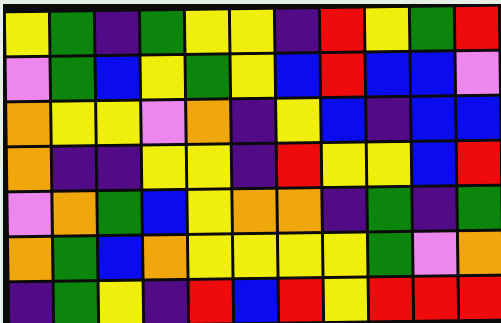[["yellow", "green", "indigo", "green", "yellow", "yellow", "indigo", "red", "yellow", "green", "red"], ["violet", "green", "blue", "yellow", "green", "yellow", "blue", "red", "blue", "blue", "violet"], ["orange", "yellow", "yellow", "violet", "orange", "indigo", "yellow", "blue", "indigo", "blue", "blue"], ["orange", "indigo", "indigo", "yellow", "yellow", "indigo", "red", "yellow", "yellow", "blue", "red"], ["violet", "orange", "green", "blue", "yellow", "orange", "orange", "indigo", "green", "indigo", "green"], ["orange", "green", "blue", "orange", "yellow", "yellow", "yellow", "yellow", "green", "violet", "orange"], ["indigo", "green", "yellow", "indigo", "red", "blue", "red", "yellow", "red", "red", "red"]]